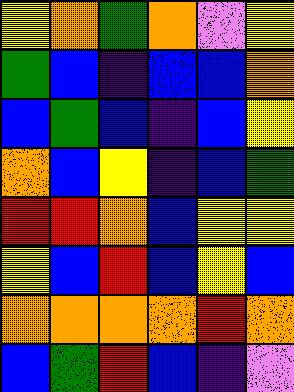[["yellow", "orange", "green", "orange", "violet", "yellow"], ["green", "blue", "indigo", "blue", "blue", "orange"], ["blue", "green", "blue", "indigo", "blue", "yellow"], ["orange", "blue", "yellow", "indigo", "blue", "green"], ["red", "red", "orange", "blue", "yellow", "yellow"], ["yellow", "blue", "red", "blue", "yellow", "blue"], ["orange", "orange", "orange", "orange", "red", "orange"], ["blue", "green", "red", "blue", "indigo", "violet"]]